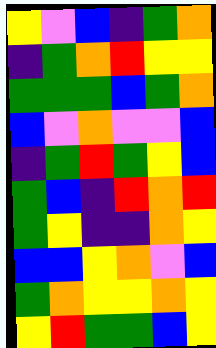[["yellow", "violet", "blue", "indigo", "green", "orange"], ["indigo", "green", "orange", "red", "yellow", "yellow"], ["green", "green", "green", "blue", "green", "orange"], ["blue", "violet", "orange", "violet", "violet", "blue"], ["indigo", "green", "red", "green", "yellow", "blue"], ["green", "blue", "indigo", "red", "orange", "red"], ["green", "yellow", "indigo", "indigo", "orange", "yellow"], ["blue", "blue", "yellow", "orange", "violet", "blue"], ["green", "orange", "yellow", "yellow", "orange", "yellow"], ["yellow", "red", "green", "green", "blue", "yellow"]]